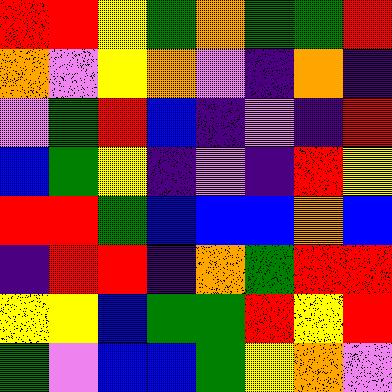[["red", "red", "yellow", "green", "orange", "green", "green", "red"], ["orange", "violet", "yellow", "orange", "violet", "indigo", "orange", "indigo"], ["violet", "green", "red", "blue", "indigo", "violet", "indigo", "red"], ["blue", "green", "yellow", "indigo", "violet", "indigo", "red", "yellow"], ["red", "red", "green", "blue", "blue", "blue", "orange", "blue"], ["indigo", "red", "red", "indigo", "orange", "green", "red", "red"], ["yellow", "yellow", "blue", "green", "green", "red", "yellow", "red"], ["green", "violet", "blue", "blue", "green", "yellow", "orange", "violet"]]